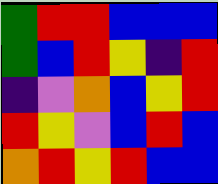[["green", "red", "red", "blue", "blue", "blue"], ["green", "blue", "red", "yellow", "indigo", "red"], ["indigo", "violet", "orange", "blue", "yellow", "red"], ["red", "yellow", "violet", "blue", "red", "blue"], ["orange", "red", "yellow", "red", "blue", "blue"]]